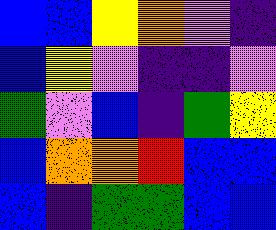[["blue", "blue", "yellow", "orange", "violet", "indigo"], ["blue", "yellow", "violet", "indigo", "indigo", "violet"], ["green", "violet", "blue", "indigo", "green", "yellow"], ["blue", "orange", "orange", "red", "blue", "blue"], ["blue", "indigo", "green", "green", "blue", "blue"]]